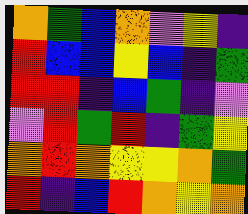[["orange", "green", "blue", "orange", "violet", "yellow", "indigo"], ["red", "blue", "blue", "yellow", "blue", "indigo", "green"], ["red", "red", "indigo", "blue", "green", "indigo", "violet"], ["violet", "red", "green", "red", "indigo", "green", "yellow"], ["orange", "red", "orange", "yellow", "yellow", "orange", "green"], ["red", "indigo", "blue", "red", "orange", "yellow", "orange"]]